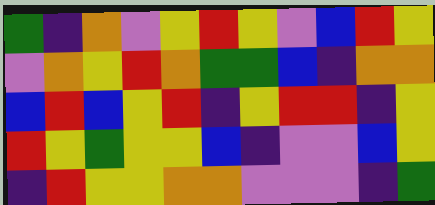[["green", "indigo", "orange", "violet", "yellow", "red", "yellow", "violet", "blue", "red", "yellow"], ["violet", "orange", "yellow", "red", "orange", "green", "green", "blue", "indigo", "orange", "orange"], ["blue", "red", "blue", "yellow", "red", "indigo", "yellow", "red", "red", "indigo", "yellow"], ["red", "yellow", "green", "yellow", "yellow", "blue", "indigo", "violet", "violet", "blue", "yellow"], ["indigo", "red", "yellow", "yellow", "orange", "orange", "violet", "violet", "violet", "indigo", "green"]]